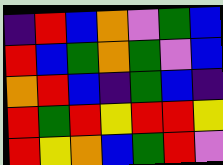[["indigo", "red", "blue", "orange", "violet", "green", "blue"], ["red", "blue", "green", "orange", "green", "violet", "blue"], ["orange", "red", "blue", "indigo", "green", "blue", "indigo"], ["red", "green", "red", "yellow", "red", "red", "yellow"], ["red", "yellow", "orange", "blue", "green", "red", "violet"]]